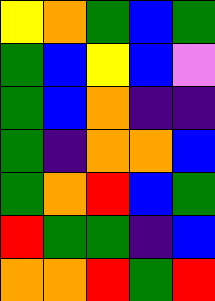[["yellow", "orange", "green", "blue", "green"], ["green", "blue", "yellow", "blue", "violet"], ["green", "blue", "orange", "indigo", "indigo"], ["green", "indigo", "orange", "orange", "blue"], ["green", "orange", "red", "blue", "green"], ["red", "green", "green", "indigo", "blue"], ["orange", "orange", "red", "green", "red"]]